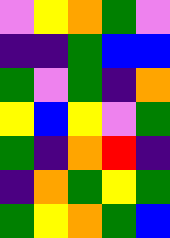[["violet", "yellow", "orange", "green", "violet"], ["indigo", "indigo", "green", "blue", "blue"], ["green", "violet", "green", "indigo", "orange"], ["yellow", "blue", "yellow", "violet", "green"], ["green", "indigo", "orange", "red", "indigo"], ["indigo", "orange", "green", "yellow", "green"], ["green", "yellow", "orange", "green", "blue"]]